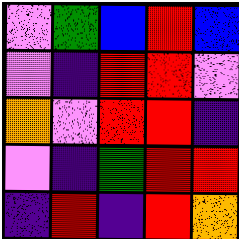[["violet", "green", "blue", "red", "blue"], ["violet", "indigo", "red", "red", "violet"], ["orange", "violet", "red", "red", "indigo"], ["violet", "indigo", "green", "red", "red"], ["indigo", "red", "indigo", "red", "orange"]]